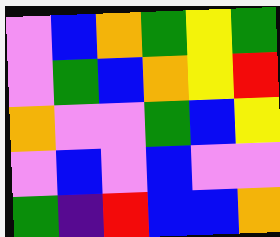[["violet", "blue", "orange", "green", "yellow", "green"], ["violet", "green", "blue", "orange", "yellow", "red"], ["orange", "violet", "violet", "green", "blue", "yellow"], ["violet", "blue", "violet", "blue", "violet", "violet"], ["green", "indigo", "red", "blue", "blue", "orange"]]